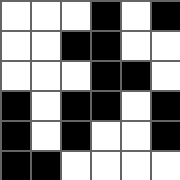[["white", "white", "white", "black", "white", "black"], ["white", "white", "black", "black", "white", "white"], ["white", "white", "white", "black", "black", "white"], ["black", "white", "black", "black", "white", "black"], ["black", "white", "black", "white", "white", "black"], ["black", "black", "white", "white", "white", "white"]]